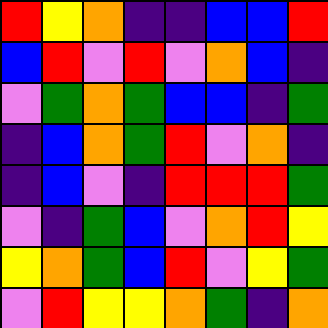[["red", "yellow", "orange", "indigo", "indigo", "blue", "blue", "red"], ["blue", "red", "violet", "red", "violet", "orange", "blue", "indigo"], ["violet", "green", "orange", "green", "blue", "blue", "indigo", "green"], ["indigo", "blue", "orange", "green", "red", "violet", "orange", "indigo"], ["indigo", "blue", "violet", "indigo", "red", "red", "red", "green"], ["violet", "indigo", "green", "blue", "violet", "orange", "red", "yellow"], ["yellow", "orange", "green", "blue", "red", "violet", "yellow", "green"], ["violet", "red", "yellow", "yellow", "orange", "green", "indigo", "orange"]]